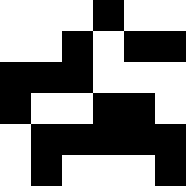[["white", "white", "white", "black", "white", "white"], ["white", "white", "black", "white", "black", "black"], ["black", "black", "black", "white", "white", "white"], ["black", "white", "white", "black", "black", "white"], ["white", "black", "black", "black", "black", "black"], ["white", "black", "white", "white", "white", "black"]]